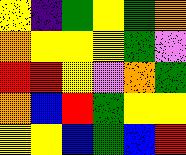[["yellow", "indigo", "green", "yellow", "green", "orange"], ["orange", "yellow", "yellow", "yellow", "green", "violet"], ["red", "red", "yellow", "violet", "orange", "green"], ["orange", "blue", "red", "green", "yellow", "yellow"], ["yellow", "yellow", "blue", "green", "blue", "red"]]